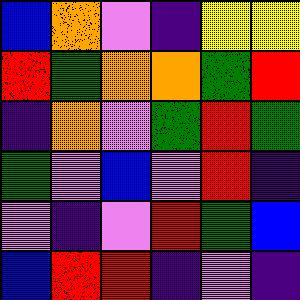[["blue", "orange", "violet", "indigo", "yellow", "yellow"], ["red", "green", "orange", "orange", "green", "red"], ["indigo", "orange", "violet", "green", "red", "green"], ["green", "violet", "blue", "violet", "red", "indigo"], ["violet", "indigo", "violet", "red", "green", "blue"], ["blue", "red", "red", "indigo", "violet", "indigo"]]